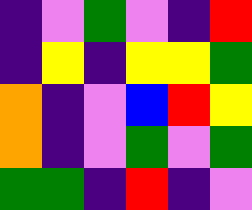[["indigo", "violet", "green", "violet", "indigo", "red"], ["indigo", "yellow", "indigo", "yellow", "yellow", "green"], ["orange", "indigo", "violet", "blue", "red", "yellow"], ["orange", "indigo", "violet", "green", "violet", "green"], ["green", "green", "indigo", "red", "indigo", "violet"]]